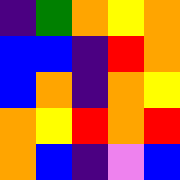[["indigo", "green", "orange", "yellow", "orange"], ["blue", "blue", "indigo", "red", "orange"], ["blue", "orange", "indigo", "orange", "yellow"], ["orange", "yellow", "red", "orange", "red"], ["orange", "blue", "indigo", "violet", "blue"]]